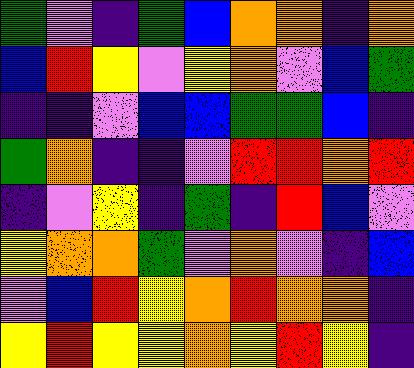[["green", "violet", "indigo", "green", "blue", "orange", "orange", "indigo", "orange"], ["blue", "red", "yellow", "violet", "yellow", "orange", "violet", "blue", "green"], ["indigo", "indigo", "violet", "blue", "blue", "green", "green", "blue", "indigo"], ["green", "orange", "indigo", "indigo", "violet", "red", "red", "orange", "red"], ["indigo", "violet", "yellow", "indigo", "green", "indigo", "red", "blue", "violet"], ["yellow", "orange", "orange", "green", "violet", "orange", "violet", "indigo", "blue"], ["violet", "blue", "red", "yellow", "orange", "red", "orange", "orange", "indigo"], ["yellow", "red", "yellow", "yellow", "orange", "yellow", "red", "yellow", "indigo"]]